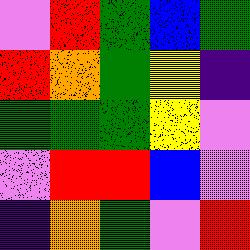[["violet", "red", "green", "blue", "green"], ["red", "orange", "green", "yellow", "indigo"], ["green", "green", "green", "yellow", "violet"], ["violet", "red", "red", "blue", "violet"], ["indigo", "orange", "green", "violet", "red"]]